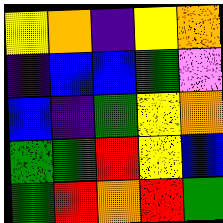[["yellow", "orange", "indigo", "yellow", "orange"], ["indigo", "blue", "blue", "green", "violet"], ["blue", "indigo", "green", "yellow", "orange"], ["green", "green", "red", "yellow", "blue"], ["green", "red", "orange", "red", "green"]]